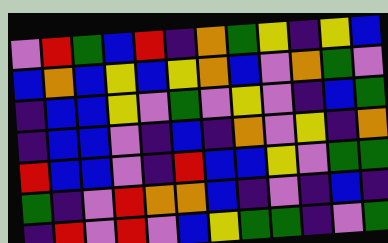[["violet", "red", "green", "blue", "red", "indigo", "orange", "green", "yellow", "indigo", "yellow", "blue"], ["blue", "orange", "blue", "yellow", "blue", "yellow", "orange", "blue", "violet", "orange", "green", "violet"], ["indigo", "blue", "blue", "yellow", "violet", "green", "violet", "yellow", "violet", "indigo", "blue", "green"], ["indigo", "blue", "blue", "violet", "indigo", "blue", "indigo", "orange", "violet", "yellow", "indigo", "orange"], ["red", "blue", "blue", "violet", "indigo", "red", "blue", "blue", "yellow", "violet", "green", "green"], ["green", "indigo", "violet", "red", "orange", "orange", "blue", "indigo", "violet", "indigo", "blue", "indigo"], ["indigo", "red", "violet", "red", "violet", "blue", "yellow", "green", "green", "indigo", "violet", "green"]]